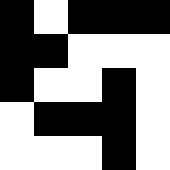[["black", "white", "black", "black", "black"], ["black", "black", "white", "white", "white"], ["black", "white", "white", "black", "white"], ["white", "black", "black", "black", "white"], ["white", "white", "white", "black", "white"]]